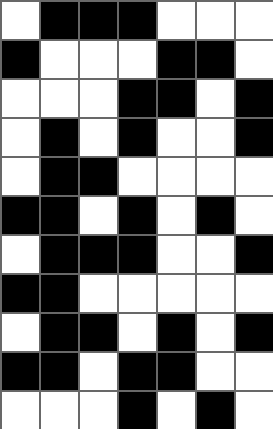[["white", "black", "black", "black", "white", "white", "white"], ["black", "white", "white", "white", "black", "black", "white"], ["white", "white", "white", "black", "black", "white", "black"], ["white", "black", "white", "black", "white", "white", "black"], ["white", "black", "black", "white", "white", "white", "white"], ["black", "black", "white", "black", "white", "black", "white"], ["white", "black", "black", "black", "white", "white", "black"], ["black", "black", "white", "white", "white", "white", "white"], ["white", "black", "black", "white", "black", "white", "black"], ["black", "black", "white", "black", "black", "white", "white"], ["white", "white", "white", "black", "white", "black", "white"]]